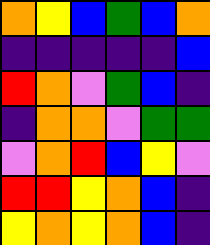[["orange", "yellow", "blue", "green", "blue", "orange"], ["indigo", "indigo", "indigo", "indigo", "indigo", "blue"], ["red", "orange", "violet", "green", "blue", "indigo"], ["indigo", "orange", "orange", "violet", "green", "green"], ["violet", "orange", "red", "blue", "yellow", "violet"], ["red", "red", "yellow", "orange", "blue", "indigo"], ["yellow", "orange", "yellow", "orange", "blue", "indigo"]]